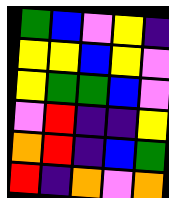[["green", "blue", "violet", "yellow", "indigo"], ["yellow", "yellow", "blue", "yellow", "violet"], ["yellow", "green", "green", "blue", "violet"], ["violet", "red", "indigo", "indigo", "yellow"], ["orange", "red", "indigo", "blue", "green"], ["red", "indigo", "orange", "violet", "orange"]]